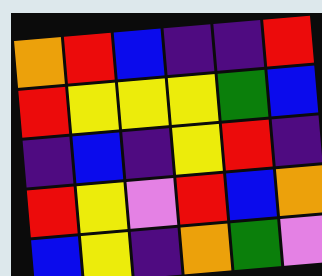[["orange", "red", "blue", "indigo", "indigo", "red"], ["red", "yellow", "yellow", "yellow", "green", "blue"], ["indigo", "blue", "indigo", "yellow", "red", "indigo"], ["red", "yellow", "violet", "red", "blue", "orange"], ["blue", "yellow", "indigo", "orange", "green", "violet"]]